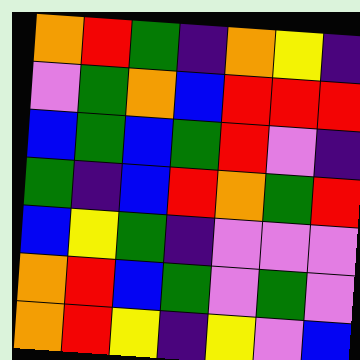[["orange", "red", "green", "indigo", "orange", "yellow", "indigo"], ["violet", "green", "orange", "blue", "red", "red", "red"], ["blue", "green", "blue", "green", "red", "violet", "indigo"], ["green", "indigo", "blue", "red", "orange", "green", "red"], ["blue", "yellow", "green", "indigo", "violet", "violet", "violet"], ["orange", "red", "blue", "green", "violet", "green", "violet"], ["orange", "red", "yellow", "indigo", "yellow", "violet", "blue"]]